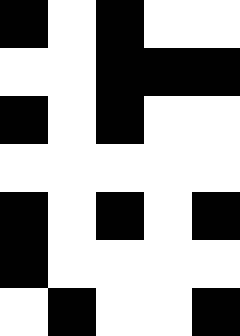[["black", "white", "black", "white", "white"], ["white", "white", "black", "black", "black"], ["black", "white", "black", "white", "white"], ["white", "white", "white", "white", "white"], ["black", "white", "black", "white", "black"], ["black", "white", "white", "white", "white"], ["white", "black", "white", "white", "black"]]